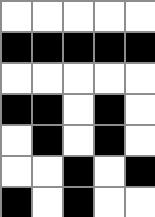[["white", "white", "white", "white", "white"], ["black", "black", "black", "black", "black"], ["white", "white", "white", "white", "white"], ["black", "black", "white", "black", "white"], ["white", "black", "white", "black", "white"], ["white", "white", "black", "white", "black"], ["black", "white", "black", "white", "white"]]